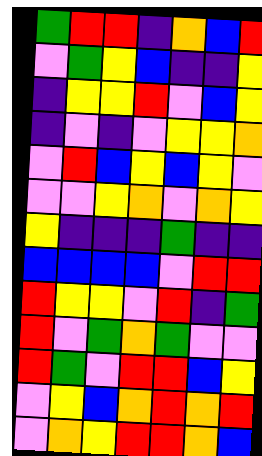[["green", "red", "red", "indigo", "orange", "blue", "red"], ["violet", "green", "yellow", "blue", "indigo", "indigo", "yellow"], ["indigo", "yellow", "yellow", "red", "violet", "blue", "yellow"], ["indigo", "violet", "indigo", "violet", "yellow", "yellow", "orange"], ["violet", "red", "blue", "yellow", "blue", "yellow", "violet"], ["violet", "violet", "yellow", "orange", "violet", "orange", "yellow"], ["yellow", "indigo", "indigo", "indigo", "green", "indigo", "indigo"], ["blue", "blue", "blue", "blue", "violet", "red", "red"], ["red", "yellow", "yellow", "violet", "red", "indigo", "green"], ["red", "violet", "green", "orange", "green", "violet", "violet"], ["red", "green", "violet", "red", "red", "blue", "yellow"], ["violet", "yellow", "blue", "orange", "red", "orange", "red"], ["violet", "orange", "yellow", "red", "red", "orange", "blue"]]